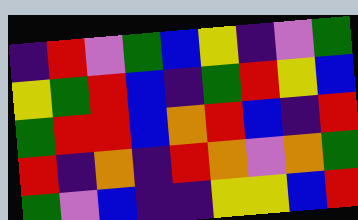[["indigo", "red", "violet", "green", "blue", "yellow", "indigo", "violet", "green"], ["yellow", "green", "red", "blue", "indigo", "green", "red", "yellow", "blue"], ["green", "red", "red", "blue", "orange", "red", "blue", "indigo", "red"], ["red", "indigo", "orange", "indigo", "red", "orange", "violet", "orange", "green"], ["green", "violet", "blue", "indigo", "indigo", "yellow", "yellow", "blue", "red"]]